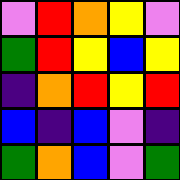[["violet", "red", "orange", "yellow", "violet"], ["green", "red", "yellow", "blue", "yellow"], ["indigo", "orange", "red", "yellow", "red"], ["blue", "indigo", "blue", "violet", "indigo"], ["green", "orange", "blue", "violet", "green"]]